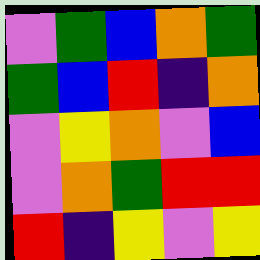[["violet", "green", "blue", "orange", "green"], ["green", "blue", "red", "indigo", "orange"], ["violet", "yellow", "orange", "violet", "blue"], ["violet", "orange", "green", "red", "red"], ["red", "indigo", "yellow", "violet", "yellow"]]